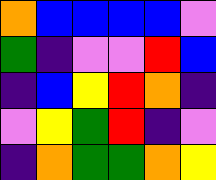[["orange", "blue", "blue", "blue", "blue", "violet"], ["green", "indigo", "violet", "violet", "red", "blue"], ["indigo", "blue", "yellow", "red", "orange", "indigo"], ["violet", "yellow", "green", "red", "indigo", "violet"], ["indigo", "orange", "green", "green", "orange", "yellow"]]